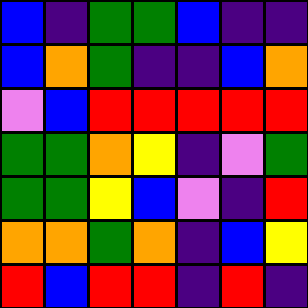[["blue", "indigo", "green", "green", "blue", "indigo", "indigo"], ["blue", "orange", "green", "indigo", "indigo", "blue", "orange"], ["violet", "blue", "red", "red", "red", "red", "red"], ["green", "green", "orange", "yellow", "indigo", "violet", "green"], ["green", "green", "yellow", "blue", "violet", "indigo", "red"], ["orange", "orange", "green", "orange", "indigo", "blue", "yellow"], ["red", "blue", "red", "red", "indigo", "red", "indigo"]]